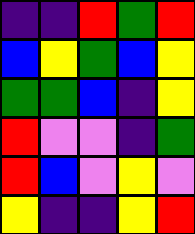[["indigo", "indigo", "red", "green", "red"], ["blue", "yellow", "green", "blue", "yellow"], ["green", "green", "blue", "indigo", "yellow"], ["red", "violet", "violet", "indigo", "green"], ["red", "blue", "violet", "yellow", "violet"], ["yellow", "indigo", "indigo", "yellow", "red"]]